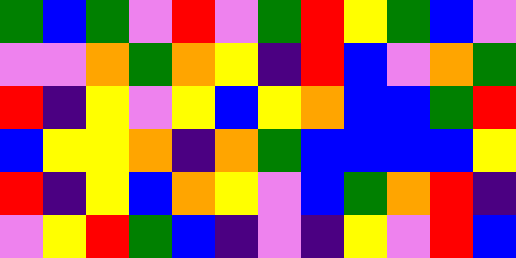[["green", "blue", "green", "violet", "red", "violet", "green", "red", "yellow", "green", "blue", "violet"], ["violet", "violet", "orange", "green", "orange", "yellow", "indigo", "red", "blue", "violet", "orange", "green"], ["red", "indigo", "yellow", "violet", "yellow", "blue", "yellow", "orange", "blue", "blue", "green", "red"], ["blue", "yellow", "yellow", "orange", "indigo", "orange", "green", "blue", "blue", "blue", "blue", "yellow"], ["red", "indigo", "yellow", "blue", "orange", "yellow", "violet", "blue", "green", "orange", "red", "indigo"], ["violet", "yellow", "red", "green", "blue", "indigo", "violet", "indigo", "yellow", "violet", "red", "blue"]]